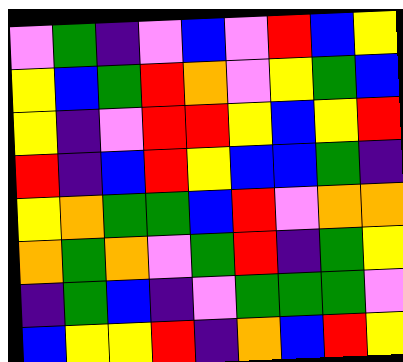[["violet", "green", "indigo", "violet", "blue", "violet", "red", "blue", "yellow"], ["yellow", "blue", "green", "red", "orange", "violet", "yellow", "green", "blue"], ["yellow", "indigo", "violet", "red", "red", "yellow", "blue", "yellow", "red"], ["red", "indigo", "blue", "red", "yellow", "blue", "blue", "green", "indigo"], ["yellow", "orange", "green", "green", "blue", "red", "violet", "orange", "orange"], ["orange", "green", "orange", "violet", "green", "red", "indigo", "green", "yellow"], ["indigo", "green", "blue", "indigo", "violet", "green", "green", "green", "violet"], ["blue", "yellow", "yellow", "red", "indigo", "orange", "blue", "red", "yellow"]]